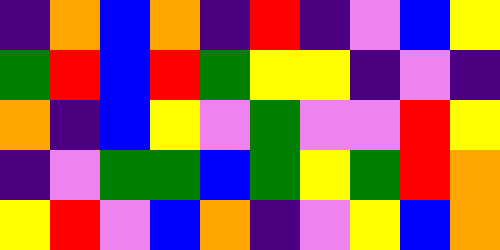[["indigo", "orange", "blue", "orange", "indigo", "red", "indigo", "violet", "blue", "yellow"], ["green", "red", "blue", "red", "green", "yellow", "yellow", "indigo", "violet", "indigo"], ["orange", "indigo", "blue", "yellow", "violet", "green", "violet", "violet", "red", "yellow"], ["indigo", "violet", "green", "green", "blue", "green", "yellow", "green", "red", "orange"], ["yellow", "red", "violet", "blue", "orange", "indigo", "violet", "yellow", "blue", "orange"]]